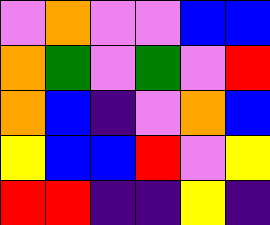[["violet", "orange", "violet", "violet", "blue", "blue"], ["orange", "green", "violet", "green", "violet", "red"], ["orange", "blue", "indigo", "violet", "orange", "blue"], ["yellow", "blue", "blue", "red", "violet", "yellow"], ["red", "red", "indigo", "indigo", "yellow", "indigo"]]